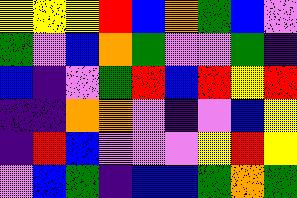[["yellow", "yellow", "yellow", "red", "blue", "orange", "green", "blue", "violet"], ["green", "violet", "blue", "orange", "green", "violet", "violet", "green", "indigo"], ["blue", "indigo", "violet", "green", "red", "blue", "red", "yellow", "red"], ["indigo", "indigo", "orange", "orange", "violet", "indigo", "violet", "blue", "yellow"], ["indigo", "red", "blue", "violet", "violet", "violet", "yellow", "red", "yellow"], ["violet", "blue", "green", "indigo", "blue", "blue", "green", "orange", "green"]]